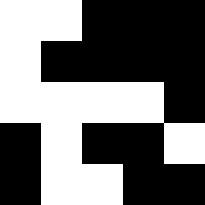[["white", "white", "black", "black", "black"], ["white", "black", "black", "black", "black"], ["white", "white", "white", "white", "black"], ["black", "white", "black", "black", "white"], ["black", "white", "white", "black", "black"]]